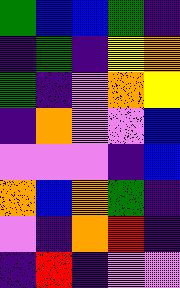[["green", "blue", "blue", "green", "indigo"], ["indigo", "green", "indigo", "yellow", "orange"], ["green", "indigo", "violet", "orange", "yellow"], ["indigo", "orange", "violet", "violet", "blue"], ["violet", "violet", "violet", "indigo", "blue"], ["orange", "blue", "orange", "green", "indigo"], ["violet", "indigo", "orange", "red", "indigo"], ["indigo", "red", "indigo", "violet", "violet"]]